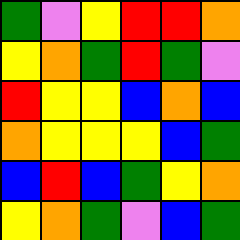[["green", "violet", "yellow", "red", "red", "orange"], ["yellow", "orange", "green", "red", "green", "violet"], ["red", "yellow", "yellow", "blue", "orange", "blue"], ["orange", "yellow", "yellow", "yellow", "blue", "green"], ["blue", "red", "blue", "green", "yellow", "orange"], ["yellow", "orange", "green", "violet", "blue", "green"]]